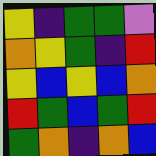[["yellow", "indigo", "green", "green", "violet"], ["orange", "yellow", "green", "indigo", "red"], ["yellow", "blue", "yellow", "blue", "orange"], ["red", "green", "blue", "green", "red"], ["green", "orange", "indigo", "orange", "blue"]]